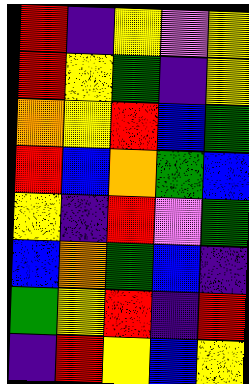[["red", "indigo", "yellow", "violet", "yellow"], ["red", "yellow", "green", "indigo", "yellow"], ["orange", "yellow", "red", "blue", "green"], ["red", "blue", "orange", "green", "blue"], ["yellow", "indigo", "red", "violet", "green"], ["blue", "orange", "green", "blue", "indigo"], ["green", "yellow", "red", "indigo", "red"], ["indigo", "red", "yellow", "blue", "yellow"]]